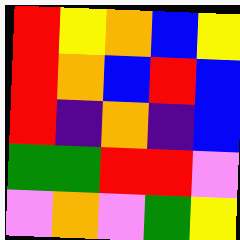[["red", "yellow", "orange", "blue", "yellow"], ["red", "orange", "blue", "red", "blue"], ["red", "indigo", "orange", "indigo", "blue"], ["green", "green", "red", "red", "violet"], ["violet", "orange", "violet", "green", "yellow"]]